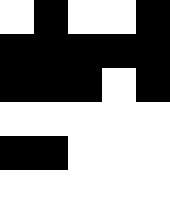[["white", "black", "white", "white", "black"], ["black", "black", "black", "black", "black"], ["black", "black", "black", "white", "black"], ["white", "white", "white", "white", "white"], ["black", "black", "white", "white", "white"], ["white", "white", "white", "white", "white"]]